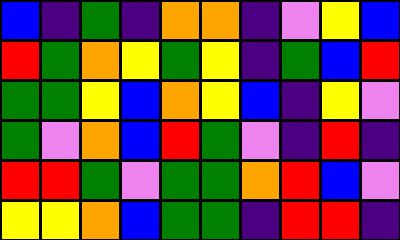[["blue", "indigo", "green", "indigo", "orange", "orange", "indigo", "violet", "yellow", "blue"], ["red", "green", "orange", "yellow", "green", "yellow", "indigo", "green", "blue", "red"], ["green", "green", "yellow", "blue", "orange", "yellow", "blue", "indigo", "yellow", "violet"], ["green", "violet", "orange", "blue", "red", "green", "violet", "indigo", "red", "indigo"], ["red", "red", "green", "violet", "green", "green", "orange", "red", "blue", "violet"], ["yellow", "yellow", "orange", "blue", "green", "green", "indigo", "red", "red", "indigo"]]